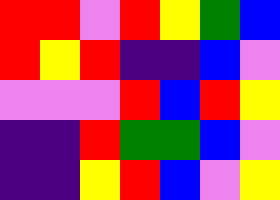[["red", "red", "violet", "red", "yellow", "green", "blue"], ["red", "yellow", "red", "indigo", "indigo", "blue", "violet"], ["violet", "violet", "violet", "red", "blue", "red", "yellow"], ["indigo", "indigo", "red", "green", "green", "blue", "violet"], ["indigo", "indigo", "yellow", "red", "blue", "violet", "yellow"]]